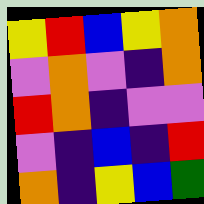[["yellow", "red", "blue", "yellow", "orange"], ["violet", "orange", "violet", "indigo", "orange"], ["red", "orange", "indigo", "violet", "violet"], ["violet", "indigo", "blue", "indigo", "red"], ["orange", "indigo", "yellow", "blue", "green"]]